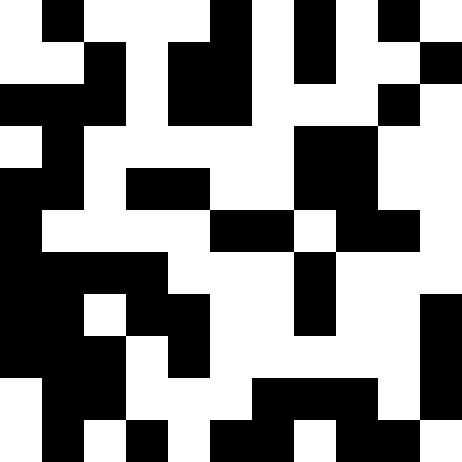[["white", "black", "white", "white", "white", "black", "white", "black", "white", "black", "white"], ["white", "white", "black", "white", "black", "black", "white", "black", "white", "white", "black"], ["black", "black", "black", "white", "black", "black", "white", "white", "white", "black", "white"], ["white", "black", "white", "white", "white", "white", "white", "black", "black", "white", "white"], ["black", "black", "white", "black", "black", "white", "white", "black", "black", "white", "white"], ["black", "white", "white", "white", "white", "black", "black", "white", "black", "black", "white"], ["black", "black", "black", "black", "white", "white", "white", "black", "white", "white", "white"], ["black", "black", "white", "black", "black", "white", "white", "black", "white", "white", "black"], ["black", "black", "black", "white", "black", "white", "white", "white", "white", "white", "black"], ["white", "black", "black", "white", "white", "white", "black", "black", "black", "white", "black"], ["white", "black", "white", "black", "white", "black", "black", "white", "black", "black", "white"]]